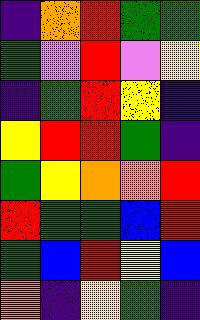[["indigo", "orange", "red", "green", "green"], ["green", "violet", "red", "violet", "yellow"], ["indigo", "green", "red", "yellow", "indigo"], ["yellow", "red", "red", "green", "indigo"], ["green", "yellow", "orange", "orange", "red"], ["red", "green", "green", "blue", "red"], ["green", "blue", "red", "yellow", "blue"], ["orange", "indigo", "yellow", "green", "indigo"]]